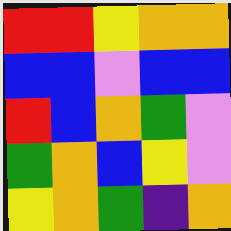[["red", "red", "yellow", "orange", "orange"], ["blue", "blue", "violet", "blue", "blue"], ["red", "blue", "orange", "green", "violet"], ["green", "orange", "blue", "yellow", "violet"], ["yellow", "orange", "green", "indigo", "orange"]]